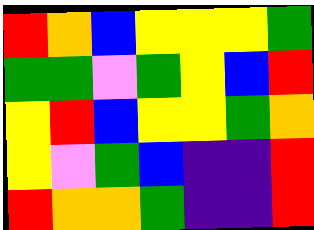[["red", "orange", "blue", "yellow", "yellow", "yellow", "green"], ["green", "green", "violet", "green", "yellow", "blue", "red"], ["yellow", "red", "blue", "yellow", "yellow", "green", "orange"], ["yellow", "violet", "green", "blue", "indigo", "indigo", "red"], ["red", "orange", "orange", "green", "indigo", "indigo", "red"]]